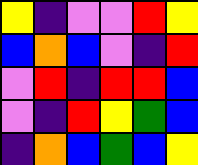[["yellow", "indigo", "violet", "violet", "red", "yellow"], ["blue", "orange", "blue", "violet", "indigo", "red"], ["violet", "red", "indigo", "red", "red", "blue"], ["violet", "indigo", "red", "yellow", "green", "blue"], ["indigo", "orange", "blue", "green", "blue", "yellow"]]